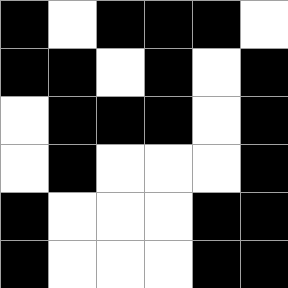[["black", "white", "black", "black", "black", "white"], ["black", "black", "white", "black", "white", "black"], ["white", "black", "black", "black", "white", "black"], ["white", "black", "white", "white", "white", "black"], ["black", "white", "white", "white", "black", "black"], ["black", "white", "white", "white", "black", "black"]]